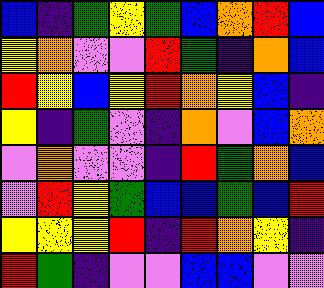[["blue", "indigo", "green", "yellow", "green", "blue", "orange", "red", "blue"], ["yellow", "orange", "violet", "violet", "red", "green", "indigo", "orange", "blue"], ["red", "yellow", "blue", "yellow", "red", "orange", "yellow", "blue", "indigo"], ["yellow", "indigo", "green", "violet", "indigo", "orange", "violet", "blue", "orange"], ["violet", "orange", "violet", "violet", "indigo", "red", "green", "orange", "blue"], ["violet", "red", "yellow", "green", "blue", "blue", "green", "blue", "red"], ["yellow", "yellow", "yellow", "red", "indigo", "red", "orange", "yellow", "indigo"], ["red", "green", "indigo", "violet", "violet", "blue", "blue", "violet", "violet"]]